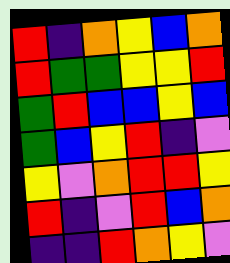[["red", "indigo", "orange", "yellow", "blue", "orange"], ["red", "green", "green", "yellow", "yellow", "red"], ["green", "red", "blue", "blue", "yellow", "blue"], ["green", "blue", "yellow", "red", "indigo", "violet"], ["yellow", "violet", "orange", "red", "red", "yellow"], ["red", "indigo", "violet", "red", "blue", "orange"], ["indigo", "indigo", "red", "orange", "yellow", "violet"]]